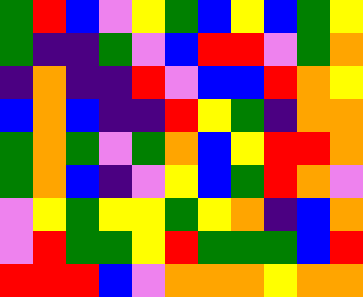[["green", "red", "blue", "violet", "yellow", "green", "blue", "yellow", "blue", "green", "yellow"], ["green", "indigo", "indigo", "green", "violet", "blue", "red", "red", "violet", "green", "orange"], ["indigo", "orange", "indigo", "indigo", "red", "violet", "blue", "blue", "red", "orange", "yellow"], ["blue", "orange", "blue", "indigo", "indigo", "red", "yellow", "green", "indigo", "orange", "orange"], ["green", "orange", "green", "violet", "green", "orange", "blue", "yellow", "red", "red", "orange"], ["green", "orange", "blue", "indigo", "violet", "yellow", "blue", "green", "red", "orange", "violet"], ["violet", "yellow", "green", "yellow", "yellow", "green", "yellow", "orange", "indigo", "blue", "orange"], ["violet", "red", "green", "green", "yellow", "red", "green", "green", "green", "blue", "red"], ["red", "red", "red", "blue", "violet", "orange", "orange", "orange", "yellow", "orange", "orange"]]